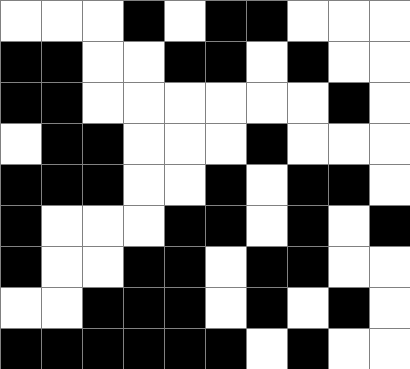[["white", "white", "white", "black", "white", "black", "black", "white", "white", "white"], ["black", "black", "white", "white", "black", "black", "white", "black", "white", "white"], ["black", "black", "white", "white", "white", "white", "white", "white", "black", "white"], ["white", "black", "black", "white", "white", "white", "black", "white", "white", "white"], ["black", "black", "black", "white", "white", "black", "white", "black", "black", "white"], ["black", "white", "white", "white", "black", "black", "white", "black", "white", "black"], ["black", "white", "white", "black", "black", "white", "black", "black", "white", "white"], ["white", "white", "black", "black", "black", "white", "black", "white", "black", "white"], ["black", "black", "black", "black", "black", "black", "white", "black", "white", "white"]]